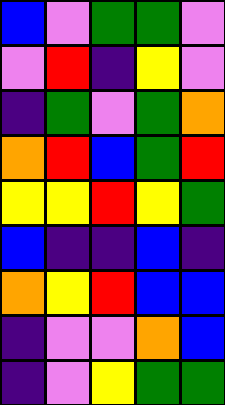[["blue", "violet", "green", "green", "violet"], ["violet", "red", "indigo", "yellow", "violet"], ["indigo", "green", "violet", "green", "orange"], ["orange", "red", "blue", "green", "red"], ["yellow", "yellow", "red", "yellow", "green"], ["blue", "indigo", "indigo", "blue", "indigo"], ["orange", "yellow", "red", "blue", "blue"], ["indigo", "violet", "violet", "orange", "blue"], ["indigo", "violet", "yellow", "green", "green"]]